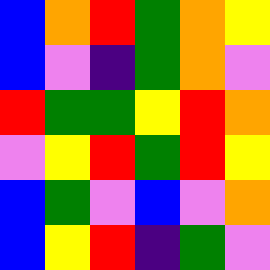[["blue", "orange", "red", "green", "orange", "yellow"], ["blue", "violet", "indigo", "green", "orange", "violet"], ["red", "green", "green", "yellow", "red", "orange"], ["violet", "yellow", "red", "green", "red", "yellow"], ["blue", "green", "violet", "blue", "violet", "orange"], ["blue", "yellow", "red", "indigo", "green", "violet"]]